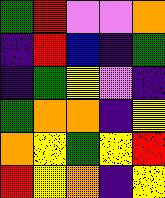[["green", "red", "violet", "violet", "orange"], ["indigo", "red", "blue", "indigo", "green"], ["indigo", "green", "yellow", "violet", "indigo"], ["green", "orange", "orange", "indigo", "yellow"], ["orange", "yellow", "green", "yellow", "red"], ["red", "yellow", "orange", "indigo", "yellow"]]